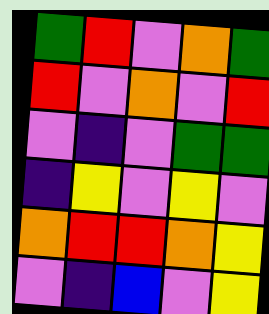[["green", "red", "violet", "orange", "green"], ["red", "violet", "orange", "violet", "red"], ["violet", "indigo", "violet", "green", "green"], ["indigo", "yellow", "violet", "yellow", "violet"], ["orange", "red", "red", "orange", "yellow"], ["violet", "indigo", "blue", "violet", "yellow"]]